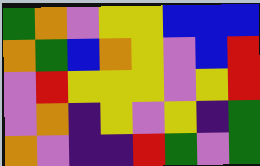[["green", "orange", "violet", "yellow", "yellow", "blue", "blue", "blue"], ["orange", "green", "blue", "orange", "yellow", "violet", "blue", "red"], ["violet", "red", "yellow", "yellow", "yellow", "violet", "yellow", "red"], ["violet", "orange", "indigo", "yellow", "violet", "yellow", "indigo", "green"], ["orange", "violet", "indigo", "indigo", "red", "green", "violet", "green"]]